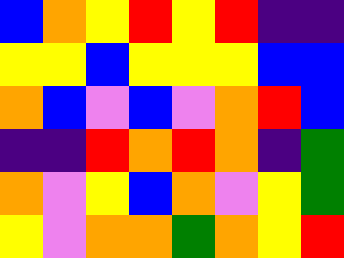[["blue", "orange", "yellow", "red", "yellow", "red", "indigo", "indigo"], ["yellow", "yellow", "blue", "yellow", "yellow", "yellow", "blue", "blue"], ["orange", "blue", "violet", "blue", "violet", "orange", "red", "blue"], ["indigo", "indigo", "red", "orange", "red", "orange", "indigo", "green"], ["orange", "violet", "yellow", "blue", "orange", "violet", "yellow", "green"], ["yellow", "violet", "orange", "orange", "green", "orange", "yellow", "red"]]